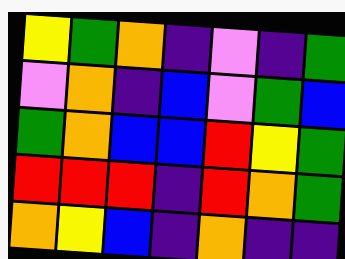[["yellow", "green", "orange", "indigo", "violet", "indigo", "green"], ["violet", "orange", "indigo", "blue", "violet", "green", "blue"], ["green", "orange", "blue", "blue", "red", "yellow", "green"], ["red", "red", "red", "indigo", "red", "orange", "green"], ["orange", "yellow", "blue", "indigo", "orange", "indigo", "indigo"]]